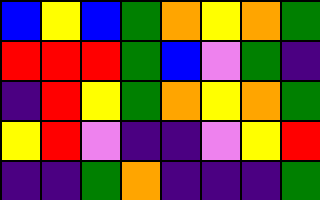[["blue", "yellow", "blue", "green", "orange", "yellow", "orange", "green"], ["red", "red", "red", "green", "blue", "violet", "green", "indigo"], ["indigo", "red", "yellow", "green", "orange", "yellow", "orange", "green"], ["yellow", "red", "violet", "indigo", "indigo", "violet", "yellow", "red"], ["indigo", "indigo", "green", "orange", "indigo", "indigo", "indigo", "green"]]